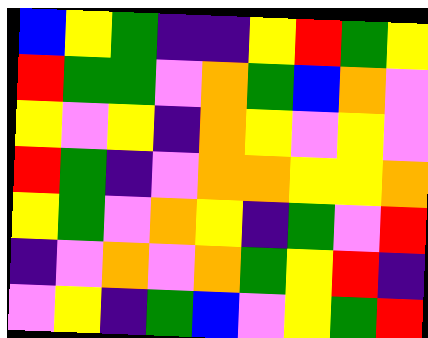[["blue", "yellow", "green", "indigo", "indigo", "yellow", "red", "green", "yellow"], ["red", "green", "green", "violet", "orange", "green", "blue", "orange", "violet"], ["yellow", "violet", "yellow", "indigo", "orange", "yellow", "violet", "yellow", "violet"], ["red", "green", "indigo", "violet", "orange", "orange", "yellow", "yellow", "orange"], ["yellow", "green", "violet", "orange", "yellow", "indigo", "green", "violet", "red"], ["indigo", "violet", "orange", "violet", "orange", "green", "yellow", "red", "indigo"], ["violet", "yellow", "indigo", "green", "blue", "violet", "yellow", "green", "red"]]